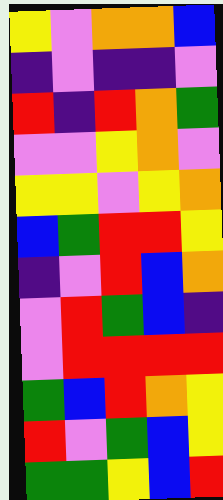[["yellow", "violet", "orange", "orange", "blue"], ["indigo", "violet", "indigo", "indigo", "violet"], ["red", "indigo", "red", "orange", "green"], ["violet", "violet", "yellow", "orange", "violet"], ["yellow", "yellow", "violet", "yellow", "orange"], ["blue", "green", "red", "red", "yellow"], ["indigo", "violet", "red", "blue", "orange"], ["violet", "red", "green", "blue", "indigo"], ["violet", "red", "red", "red", "red"], ["green", "blue", "red", "orange", "yellow"], ["red", "violet", "green", "blue", "yellow"], ["green", "green", "yellow", "blue", "red"]]